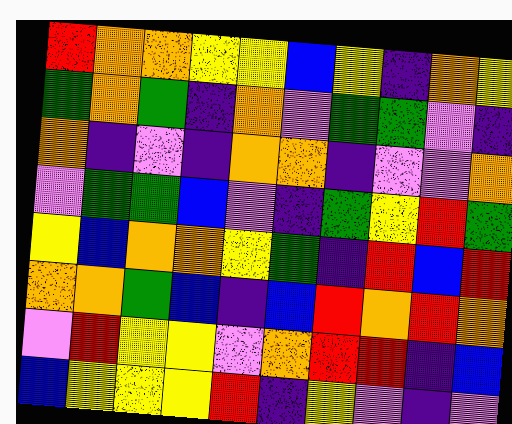[["red", "orange", "orange", "yellow", "yellow", "blue", "yellow", "indigo", "orange", "yellow"], ["green", "orange", "green", "indigo", "orange", "violet", "green", "green", "violet", "indigo"], ["orange", "indigo", "violet", "indigo", "orange", "orange", "indigo", "violet", "violet", "orange"], ["violet", "green", "green", "blue", "violet", "indigo", "green", "yellow", "red", "green"], ["yellow", "blue", "orange", "orange", "yellow", "green", "indigo", "red", "blue", "red"], ["orange", "orange", "green", "blue", "indigo", "blue", "red", "orange", "red", "orange"], ["violet", "red", "yellow", "yellow", "violet", "orange", "red", "red", "indigo", "blue"], ["blue", "yellow", "yellow", "yellow", "red", "indigo", "yellow", "violet", "indigo", "violet"]]